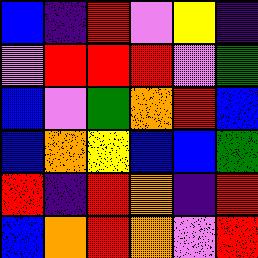[["blue", "indigo", "red", "violet", "yellow", "indigo"], ["violet", "red", "red", "red", "violet", "green"], ["blue", "violet", "green", "orange", "red", "blue"], ["blue", "orange", "yellow", "blue", "blue", "green"], ["red", "indigo", "red", "orange", "indigo", "red"], ["blue", "orange", "red", "orange", "violet", "red"]]